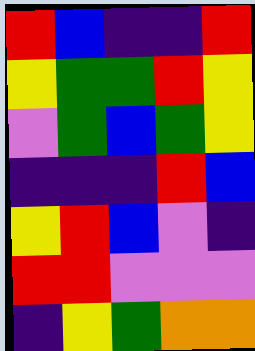[["red", "blue", "indigo", "indigo", "red"], ["yellow", "green", "green", "red", "yellow"], ["violet", "green", "blue", "green", "yellow"], ["indigo", "indigo", "indigo", "red", "blue"], ["yellow", "red", "blue", "violet", "indigo"], ["red", "red", "violet", "violet", "violet"], ["indigo", "yellow", "green", "orange", "orange"]]